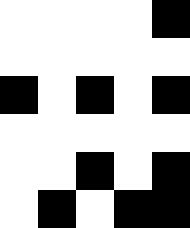[["white", "white", "white", "white", "black"], ["white", "white", "white", "white", "white"], ["black", "white", "black", "white", "black"], ["white", "white", "white", "white", "white"], ["white", "white", "black", "white", "black"], ["white", "black", "white", "black", "black"]]